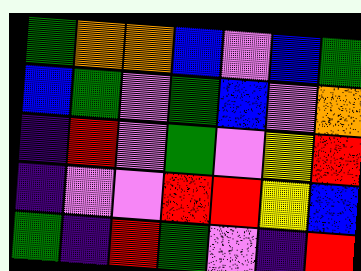[["green", "orange", "orange", "blue", "violet", "blue", "green"], ["blue", "green", "violet", "green", "blue", "violet", "orange"], ["indigo", "red", "violet", "green", "violet", "yellow", "red"], ["indigo", "violet", "violet", "red", "red", "yellow", "blue"], ["green", "indigo", "red", "green", "violet", "indigo", "red"]]